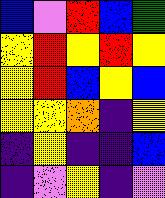[["blue", "violet", "red", "blue", "green"], ["yellow", "red", "yellow", "red", "yellow"], ["yellow", "red", "blue", "yellow", "blue"], ["yellow", "yellow", "orange", "indigo", "yellow"], ["indigo", "yellow", "indigo", "indigo", "blue"], ["indigo", "violet", "yellow", "indigo", "violet"]]